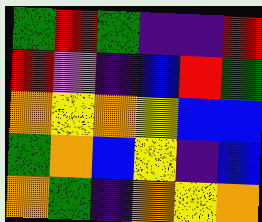[["green", "red", "green", "indigo", "indigo", "red"], ["red", "violet", "indigo", "blue", "red", "green"], ["orange", "yellow", "orange", "yellow", "blue", "blue"], ["green", "orange", "blue", "yellow", "indigo", "blue"], ["orange", "green", "indigo", "orange", "yellow", "orange"]]